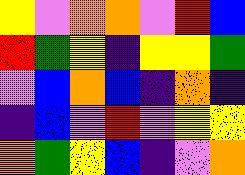[["yellow", "violet", "orange", "orange", "violet", "red", "blue"], ["red", "green", "yellow", "indigo", "yellow", "yellow", "green"], ["violet", "blue", "orange", "blue", "indigo", "orange", "indigo"], ["indigo", "blue", "violet", "red", "violet", "yellow", "yellow"], ["orange", "green", "yellow", "blue", "indigo", "violet", "orange"]]